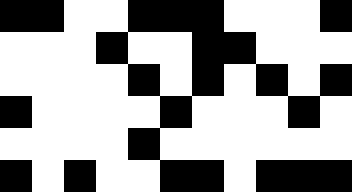[["black", "black", "white", "white", "black", "black", "black", "white", "white", "white", "black"], ["white", "white", "white", "black", "white", "white", "black", "black", "white", "white", "white"], ["white", "white", "white", "white", "black", "white", "black", "white", "black", "white", "black"], ["black", "white", "white", "white", "white", "black", "white", "white", "white", "black", "white"], ["white", "white", "white", "white", "black", "white", "white", "white", "white", "white", "white"], ["black", "white", "black", "white", "white", "black", "black", "white", "black", "black", "black"]]